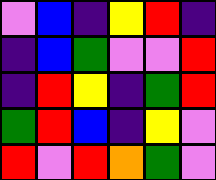[["violet", "blue", "indigo", "yellow", "red", "indigo"], ["indigo", "blue", "green", "violet", "violet", "red"], ["indigo", "red", "yellow", "indigo", "green", "red"], ["green", "red", "blue", "indigo", "yellow", "violet"], ["red", "violet", "red", "orange", "green", "violet"]]